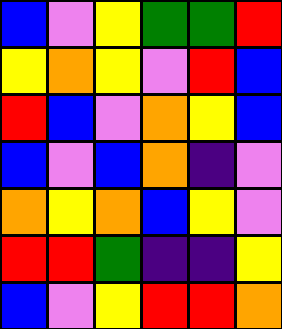[["blue", "violet", "yellow", "green", "green", "red"], ["yellow", "orange", "yellow", "violet", "red", "blue"], ["red", "blue", "violet", "orange", "yellow", "blue"], ["blue", "violet", "blue", "orange", "indigo", "violet"], ["orange", "yellow", "orange", "blue", "yellow", "violet"], ["red", "red", "green", "indigo", "indigo", "yellow"], ["blue", "violet", "yellow", "red", "red", "orange"]]